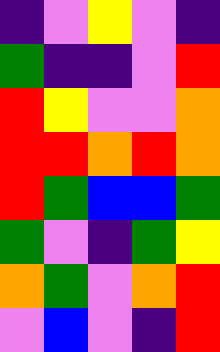[["indigo", "violet", "yellow", "violet", "indigo"], ["green", "indigo", "indigo", "violet", "red"], ["red", "yellow", "violet", "violet", "orange"], ["red", "red", "orange", "red", "orange"], ["red", "green", "blue", "blue", "green"], ["green", "violet", "indigo", "green", "yellow"], ["orange", "green", "violet", "orange", "red"], ["violet", "blue", "violet", "indigo", "red"]]